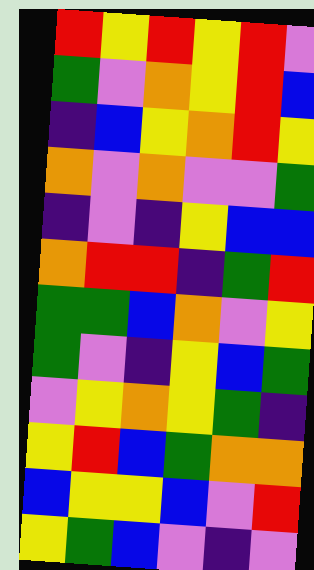[["red", "yellow", "red", "yellow", "red", "violet"], ["green", "violet", "orange", "yellow", "red", "blue"], ["indigo", "blue", "yellow", "orange", "red", "yellow"], ["orange", "violet", "orange", "violet", "violet", "green"], ["indigo", "violet", "indigo", "yellow", "blue", "blue"], ["orange", "red", "red", "indigo", "green", "red"], ["green", "green", "blue", "orange", "violet", "yellow"], ["green", "violet", "indigo", "yellow", "blue", "green"], ["violet", "yellow", "orange", "yellow", "green", "indigo"], ["yellow", "red", "blue", "green", "orange", "orange"], ["blue", "yellow", "yellow", "blue", "violet", "red"], ["yellow", "green", "blue", "violet", "indigo", "violet"]]